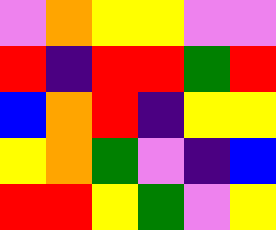[["violet", "orange", "yellow", "yellow", "violet", "violet"], ["red", "indigo", "red", "red", "green", "red"], ["blue", "orange", "red", "indigo", "yellow", "yellow"], ["yellow", "orange", "green", "violet", "indigo", "blue"], ["red", "red", "yellow", "green", "violet", "yellow"]]